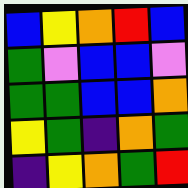[["blue", "yellow", "orange", "red", "blue"], ["green", "violet", "blue", "blue", "violet"], ["green", "green", "blue", "blue", "orange"], ["yellow", "green", "indigo", "orange", "green"], ["indigo", "yellow", "orange", "green", "red"]]